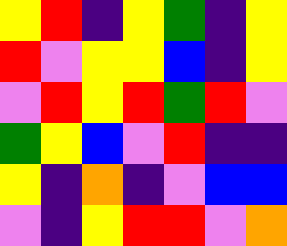[["yellow", "red", "indigo", "yellow", "green", "indigo", "yellow"], ["red", "violet", "yellow", "yellow", "blue", "indigo", "yellow"], ["violet", "red", "yellow", "red", "green", "red", "violet"], ["green", "yellow", "blue", "violet", "red", "indigo", "indigo"], ["yellow", "indigo", "orange", "indigo", "violet", "blue", "blue"], ["violet", "indigo", "yellow", "red", "red", "violet", "orange"]]